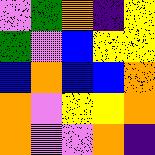[["violet", "green", "orange", "indigo", "yellow"], ["green", "violet", "blue", "yellow", "yellow"], ["blue", "orange", "blue", "blue", "orange"], ["orange", "violet", "yellow", "yellow", "orange"], ["orange", "violet", "violet", "orange", "indigo"]]